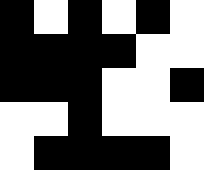[["black", "white", "black", "white", "black", "white"], ["black", "black", "black", "black", "white", "white"], ["black", "black", "black", "white", "white", "black"], ["white", "white", "black", "white", "white", "white"], ["white", "black", "black", "black", "black", "white"]]